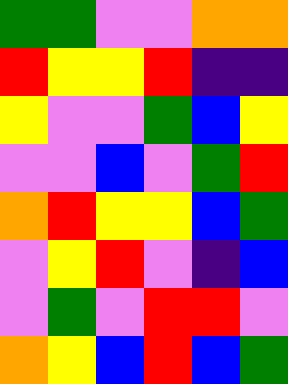[["green", "green", "violet", "violet", "orange", "orange"], ["red", "yellow", "yellow", "red", "indigo", "indigo"], ["yellow", "violet", "violet", "green", "blue", "yellow"], ["violet", "violet", "blue", "violet", "green", "red"], ["orange", "red", "yellow", "yellow", "blue", "green"], ["violet", "yellow", "red", "violet", "indigo", "blue"], ["violet", "green", "violet", "red", "red", "violet"], ["orange", "yellow", "blue", "red", "blue", "green"]]